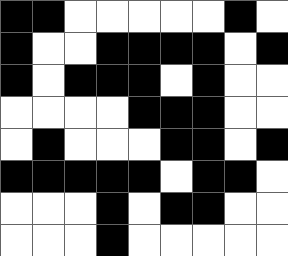[["black", "black", "white", "white", "white", "white", "white", "black", "white"], ["black", "white", "white", "black", "black", "black", "black", "white", "black"], ["black", "white", "black", "black", "black", "white", "black", "white", "white"], ["white", "white", "white", "white", "black", "black", "black", "white", "white"], ["white", "black", "white", "white", "white", "black", "black", "white", "black"], ["black", "black", "black", "black", "black", "white", "black", "black", "white"], ["white", "white", "white", "black", "white", "black", "black", "white", "white"], ["white", "white", "white", "black", "white", "white", "white", "white", "white"]]